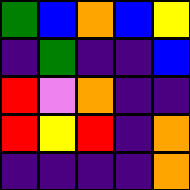[["green", "blue", "orange", "blue", "yellow"], ["indigo", "green", "indigo", "indigo", "blue"], ["red", "violet", "orange", "indigo", "indigo"], ["red", "yellow", "red", "indigo", "orange"], ["indigo", "indigo", "indigo", "indigo", "orange"]]